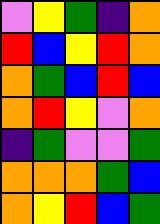[["violet", "yellow", "green", "indigo", "orange"], ["red", "blue", "yellow", "red", "orange"], ["orange", "green", "blue", "red", "blue"], ["orange", "red", "yellow", "violet", "orange"], ["indigo", "green", "violet", "violet", "green"], ["orange", "orange", "orange", "green", "blue"], ["orange", "yellow", "red", "blue", "green"]]